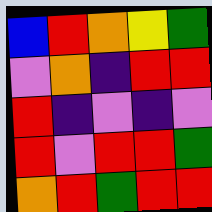[["blue", "red", "orange", "yellow", "green"], ["violet", "orange", "indigo", "red", "red"], ["red", "indigo", "violet", "indigo", "violet"], ["red", "violet", "red", "red", "green"], ["orange", "red", "green", "red", "red"]]